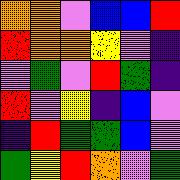[["orange", "orange", "violet", "blue", "blue", "red"], ["red", "orange", "orange", "yellow", "violet", "indigo"], ["violet", "green", "violet", "red", "green", "indigo"], ["red", "violet", "yellow", "indigo", "blue", "violet"], ["indigo", "red", "green", "green", "blue", "violet"], ["green", "yellow", "red", "orange", "violet", "green"]]